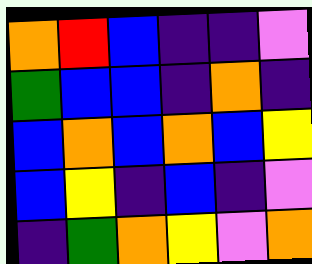[["orange", "red", "blue", "indigo", "indigo", "violet"], ["green", "blue", "blue", "indigo", "orange", "indigo"], ["blue", "orange", "blue", "orange", "blue", "yellow"], ["blue", "yellow", "indigo", "blue", "indigo", "violet"], ["indigo", "green", "orange", "yellow", "violet", "orange"]]